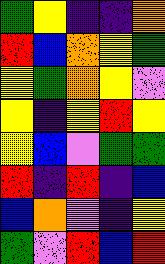[["green", "yellow", "indigo", "indigo", "orange"], ["red", "blue", "orange", "yellow", "green"], ["yellow", "green", "orange", "yellow", "violet"], ["yellow", "indigo", "yellow", "red", "yellow"], ["yellow", "blue", "violet", "green", "green"], ["red", "indigo", "red", "indigo", "blue"], ["blue", "orange", "violet", "indigo", "yellow"], ["green", "violet", "red", "blue", "red"]]